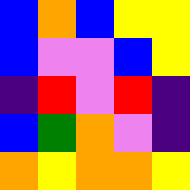[["blue", "orange", "blue", "yellow", "yellow"], ["blue", "violet", "violet", "blue", "yellow"], ["indigo", "red", "violet", "red", "indigo"], ["blue", "green", "orange", "violet", "indigo"], ["orange", "yellow", "orange", "orange", "yellow"]]